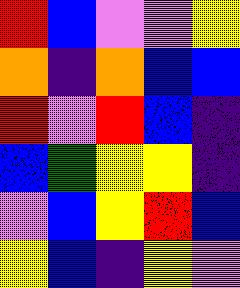[["red", "blue", "violet", "violet", "yellow"], ["orange", "indigo", "orange", "blue", "blue"], ["red", "violet", "red", "blue", "indigo"], ["blue", "green", "yellow", "yellow", "indigo"], ["violet", "blue", "yellow", "red", "blue"], ["yellow", "blue", "indigo", "yellow", "violet"]]